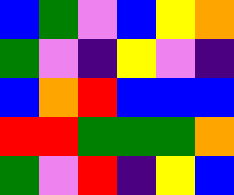[["blue", "green", "violet", "blue", "yellow", "orange"], ["green", "violet", "indigo", "yellow", "violet", "indigo"], ["blue", "orange", "red", "blue", "blue", "blue"], ["red", "red", "green", "green", "green", "orange"], ["green", "violet", "red", "indigo", "yellow", "blue"]]